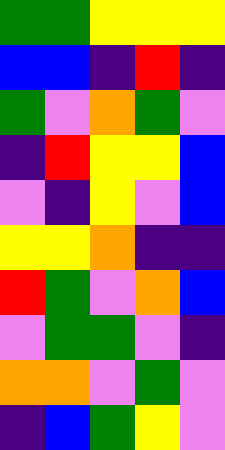[["green", "green", "yellow", "yellow", "yellow"], ["blue", "blue", "indigo", "red", "indigo"], ["green", "violet", "orange", "green", "violet"], ["indigo", "red", "yellow", "yellow", "blue"], ["violet", "indigo", "yellow", "violet", "blue"], ["yellow", "yellow", "orange", "indigo", "indigo"], ["red", "green", "violet", "orange", "blue"], ["violet", "green", "green", "violet", "indigo"], ["orange", "orange", "violet", "green", "violet"], ["indigo", "blue", "green", "yellow", "violet"]]